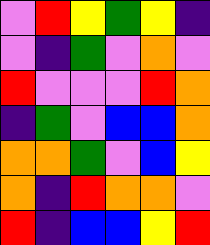[["violet", "red", "yellow", "green", "yellow", "indigo"], ["violet", "indigo", "green", "violet", "orange", "violet"], ["red", "violet", "violet", "violet", "red", "orange"], ["indigo", "green", "violet", "blue", "blue", "orange"], ["orange", "orange", "green", "violet", "blue", "yellow"], ["orange", "indigo", "red", "orange", "orange", "violet"], ["red", "indigo", "blue", "blue", "yellow", "red"]]